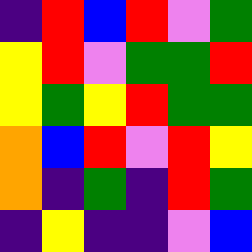[["indigo", "red", "blue", "red", "violet", "green"], ["yellow", "red", "violet", "green", "green", "red"], ["yellow", "green", "yellow", "red", "green", "green"], ["orange", "blue", "red", "violet", "red", "yellow"], ["orange", "indigo", "green", "indigo", "red", "green"], ["indigo", "yellow", "indigo", "indigo", "violet", "blue"]]